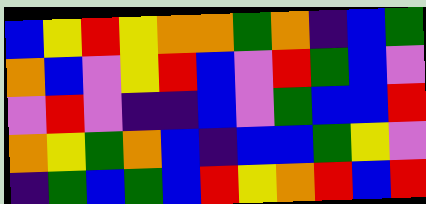[["blue", "yellow", "red", "yellow", "orange", "orange", "green", "orange", "indigo", "blue", "green"], ["orange", "blue", "violet", "yellow", "red", "blue", "violet", "red", "green", "blue", "violet"], ["violet", "red", "violet", "indigo", "indigo", "blue", "violet", "green", "blue", "blue", "red"], ["orange", "yellow", "green", "orange", "blue", "indigo", "blue", "blue", "green", "yellow", "violet"], ["indigo", "green", "blue", "green", "blue", "red", "yellow", "orange", "red", "blue", "red"]]